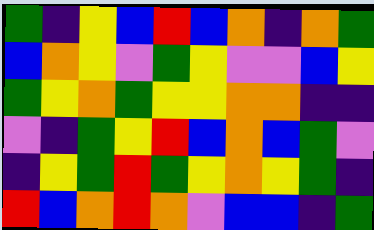[["green", "indigo", "yellow", "blue", "red", "blue", "orange", "indigo", "orange", "green"], ["blue", "orange", "yellow", "violet", "green", "yellow", "violet", "violet", "blue", "yellow"], ["green", "yellow", "orange", "green", "yellow", "yellow", "orange", "orange", "indigo", "indigo"], ["violet", "indigo", "green", "yellow", "red", "blue", "orange", "blue", "green", "violet"], ["indigo", "yellow", "green", "red", "green", "yellow", "orange", "yellow", "green", "indigo"], ["red", "blue", "orange", "red", "orange", "violet", "blue", "blue", "indigo", "green"]]